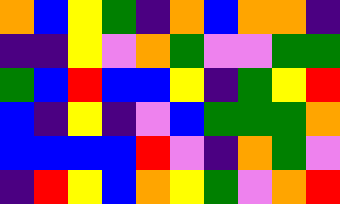[["orange", "blue", "yellow", "green", "indigo", "orange", "blue", "orange", "orange", "indigo"], ["indigo", "indigo", "yellow", "violet", "orange", "green", "violet", "violet", "green", "green"], ["green", "blue", "red", "blue", "blue", "yellow", "indigo", "green", "yellow", "red"], ["blue", "indigo", "yellow", "indigo", "violet", "blue", "green", "green", "green", "orange"], ["blue", "blue", "blue", "blue", "red", "violet", "indigo", "orange", "green", "violet"], ["indigo", "red", "yellow", "blue", "orange", "yellow", "green", "violet", "orange", "red"]]